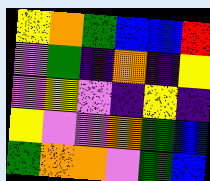[["yellow", "orange", "green", "blue", "blue", "red"], ["violet", "green", "indigo", "orange", "indigo", "yellow"], ["violet", "yellow", "violet", "indigo", "yellow", "indigo"], ["yellow", "violet", "violet", "orange", "green", "blue"], ["green", "orange", "orange", "violet", "green", "blue"]]